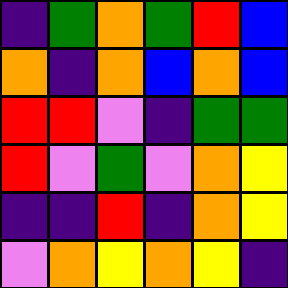[["indigo", "green", "orange", "green", "red", "blue"], ["orange", "indigo", "orange", "blue", "orange", "blue"], ["red", "red", "violet", "indigo", "green", "green"], ["red", "violet", "green", "violet", "orange", "yellow"], ["indigo", "indigo", "red", "indigo", "orange", "yellow"], ["violet", "orange", "yellow", "orange", "yellow", "indigo"]]